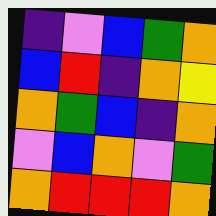[["indigo", "violet", "blue", "green", "orange"], ["blue", "red", "indigo", "orange", "yellow"], ["orange", "green", "blue", "indigo", "orange"], ["violet", "blue", "orange", "violet", "green"], ["orange", "red", "red", "red", "orange"]]